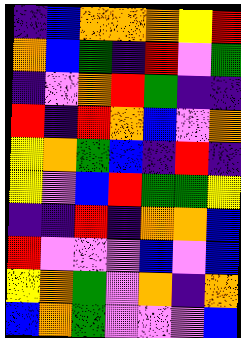[["indigo", "blue", "orange", "orange", "orange", "yellow", "red"], ["orange", "blue", "green", "indigo", "red", "violet", "green"], ["indigo", "violet", "orange", "red", "green", "indigo", "indigo"], ["red", "indigo", "red", "orange", "blue", "violet", "orange"], ["yellow", "orange", "green", "blue", "indigo", "red", "indigo"], ["yellow", "violet", "blue", "red", "green", "green", "yellow"], ["indigo", "indigo", "red", "indigo", "orange", "orange", "blue"], ["red", "violet", "violet", "violet", "blue", "violet", "blue"], ["yellow", "orange", "green", "violet", "orange", "indigo", "orange"], ["blue", "orange", "green", "violet", "violet", "violet", "blue"]]